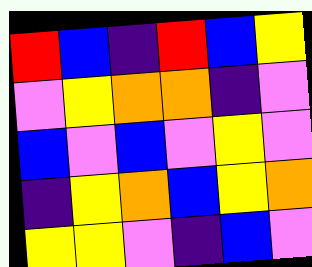[["red", "blue", "indigo", "red", "blue", "yellow"], ["violet", "yellow", "orange", "orange", "indigo", "violet"], ["blue", "violet", "blue", "violet", "yellow", "violet"], ["indigo", "yellow", "orange", "blue", "yellow", "orange"], ["yellow", "yellow", "violet", "indigo", "blue", "violet"]]